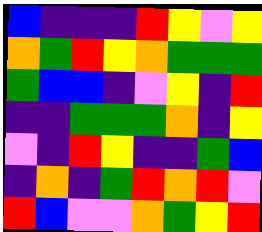[["blue", "indigo", "indigo", "indigo", "red", "yellow", "violet", "yellow"], ["orange", "green", "red", "yellow", "orange", "green", "green", "green"], ["green", "blue", "blue", "indigo", "violet", "yellow", "indigo", "red"], ["indigo", "indigo", "green", "green", "green", "orange", "indigo", "yellow"], ["violet", "indigo", "red", "yellow", "indigo", "indigo", "green", "blue"], ["indigo", "orange", "indigo", "green", "red", "orange", "red", "violet"], ["red", "blue", "violet", "violet", "orange", "green", "yellow", "red"]]